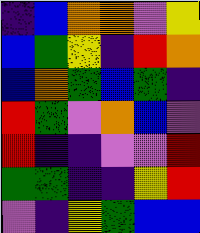[["indigo", "blue", "orange", "orange", "violet", "yellow"], ["blue", "green", "yellow", "indigo", "red", "orange"], ["blue", "orange", "green", "blue", "green", "indigo"], ["red", "green", "violet", "orange", "blue", "violet"], ["red", "indigo", "indigo", "violet", "violet", "red"], ["green", "green", "indigo", "indigo", "yellow", "red"], ["violet", "indigo", "yellow", "green", "blue", "blue"]]